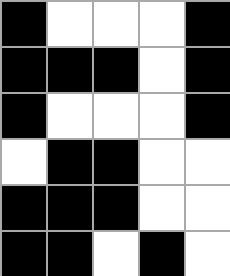[["black", "white", "white", "white", "black"], ["black", "black", "black", "white", "black"], ["black", "white", "white", "white", "black"], ["white", "black", "black", "white", "white"], ["black", "black", "black", "white", "white"], ["black", "black", "white", "black", "white"]]